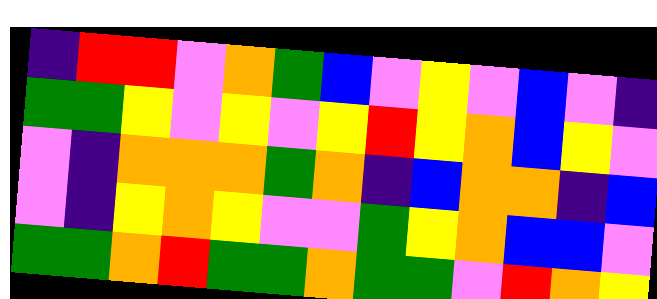[["indigo", "red", "red", "violet", "orange", "green", "blue", "violet", "yellow", "violet", "blue", "violet", "indigo"], ["green", "green", "yellow", "violet", "yellow", "violet", "yellow", "red", "yellow", "orange", "blue", "yellow", "violet"], ["violet", "indigo", "orange", "orange", "orange", "green", "orange", "indigo", "blue", "orange", "orange", "indigo", "blue"], ["violet", "indigo", "yellow", "orange", "yellow", "violet", "violet", "green", "yellow", "orange", "blue", "blue", "violet"], ["green", "green", "orange", "red", "green", "green", "orange", "green", "green", "violet", "red", "orange", "yellow"]]